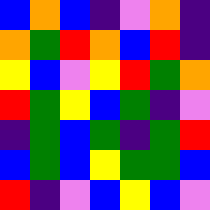[["blue", "orange", "blue", "indigo", "violet", "orange", "indigo"], ["orange", "green", "red", "orange", "blue", "red", "indigo"], ["yellow", "blue", "violet", "yellow", "red", "green", "orange"], ["red", "green", "yellow", "blue", "green", "indigo", "violet"], ["indigo", "green", "blue", "green", "indigo", "green", "red"], ["blue", "green", "blue", "yellow", "green", "green", "blue"], ["red", "indigo", "violet", "blue", "yellow", "blue", "violet"]]